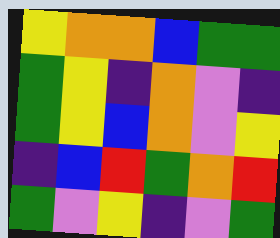[["yellow", "orange", "orange", "blue", "green", "green"], ["green", "yellow", "indigo", "orange", "violet", "indigo"], ["green", "yellow", "blue", "orange", "violet", "yellow"], ["indigo", "blue", "red", "green", "orange", "red"], ["green", "violet", "yellow", "indigo", "violet", "green"]]